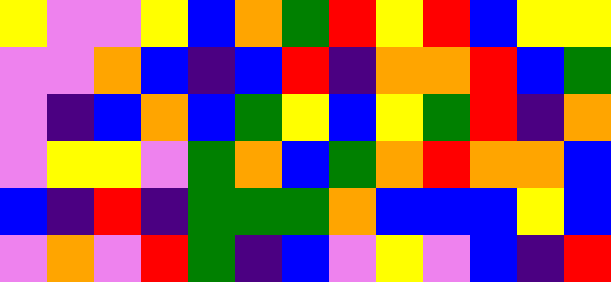[["yellow", "violet", "violet", "yellow", "blue", "orange", "green", "red", "yellow", "red", "blue", "yellow", "yellow"], ["violet", "violet", "orange", "blue", "indigo", "blue", "red", "indigo", "orange", "orange", "red", "blue", "green"], ["violet", "indigo", "blue", "orange", "blue", "green", "yellow", "blue", "yellow", "green", "red", "indigo", "orange"], ["violet", "yellow", "yellow", "violet", "green", "orange", "blue", "green", "orange", "red", "orange", "orange", "blue"], ["blue", "indigo", "red", "indigo", "green", "green", "green", "orange", "blue", "blue", "blue", "yellow", "blue"], ["violet", "orange", "violet", "red", "green", "indigo", "blue", "violet", "yellow", "violet", "blue", "indigo", "red"]]